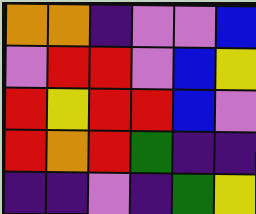[["orange", "orange", "indigo", "violet", "violet", "blue"], ["violet", "red", "red", "violet", "blue", "yellow"], ["red", "yellow", "red", "red", "blue", "violet"], ["red", "orange", "red", "green", "indigo", "indigo"], ["indigo", "indigo", "violet", "indigo", "green", "yellow"]]